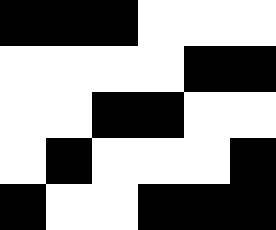[["black", "black", "black", "white", "white", "white"], ["white", "white", "white", "white", "black", "black"], ["white", "white", "black", "black", "white", "white"], ["white", "black", "white", "white", "white", "black"], ["black", "white", "white", "black", "black", "black"]]